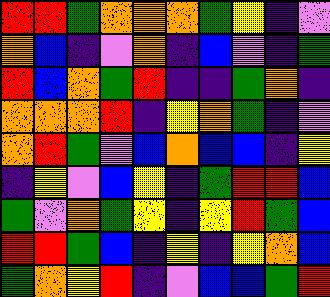[["red", "red", "green", "orange", "orange", "orange", "green", "yellow", "indigo", "violet"], ["orange", "blue", "indigo", "violet", "orange", "indigo", "blue", "violet", "indigo", "green"], ["red", "blue", "orange", "green", "red", "indigo", "indigo", "green", "orange", "indigo"], ["orange", "orange", "orange", "red", "indigo", "yellow", "orange", "green", "indigo", "violet"], ["orange", "red", "green", "violet", "blue", "orange", "blue", "blue", "indigo", "yellow"], ["indigo", "yellow", "violet", "blue", "yellow", "indigo", "green", "red", "red", "blue"], ["green", "violet", "orange", "green", "yellow", "indigo", "yellow", "red", "green", "blue"], ["red", "red", "green", "blue", "indigo", "yellow", "indigo", "yellow", "orange", "blue"], ["green", "orange", "yellow", "red", "indigo", "violet", "blue", "blue", "green", "red"]]